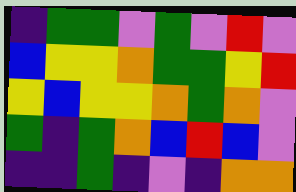[["indigo", "green", "green", "violet", "green", "violet", "red", "violet"], ["blue", "yellow", "yellow", "orange", "green", "green", "yellow", "red"], ["yellow", "blue", "yellow", "yellow", "orange", "green", "orange", "violet"], ["green", "indigo", "green", "orange", "blue", "red", "blue", "violet"], ["indigo", "indigo", "green", "indigo", "violet", "indigo", "orange", "orange"]]